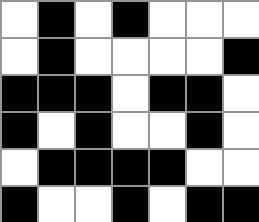[["white", "black", "white", "black", "white", "white", "white"], ["white", "black", "white", "white", "white", "white", "black"], ["black", "black", "black", "white", "black", "black", "white"], ["black", "white", "black", "white", "white", "black", "white"], ["white", "black", "black", "black", "black", "white", "white"], ["black", "white", "white", "black", "white", "black", "black"]]